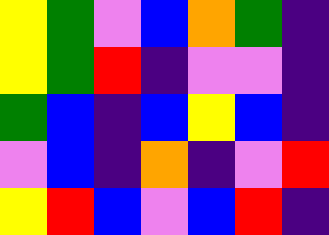[["yellow", "green", "violet", "blue", "orange", "green", "indigo"], ["yellow", "green", "red", "indigo", "violet", "violet", "indigo"], ["green", "blue", "indigo", "blue", "yellow", "blue", "indigo"], ["violet", "blue", "indigo", "orange", "indigo", "violet", "red"], ["yellow", "red", "blue", "violet", "blue", "red", "indigo"]]